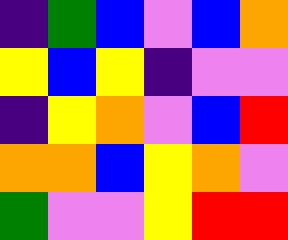[["indigo", "green", "blue", "violet", "blue", "orange"], ["yellow", "blue", "yellow", "indigo", "violet", "violet"], ["indigo", "yellow", "orange", "violet", "blue", "red"], ["orange", "orange", "blue", "yellow", "orange", "violet"], ["green", "violet", "violet", "yellow", "red", "red"]]